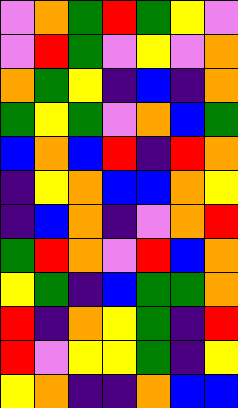[["violet", "orange", "green", "red", "green", "yellow", "violet"], ["violet", "red", "green", "violet", "yellow", "violet", "orange"], ["orange", "green", "yellow", "indigo", "blue", "indigo", "orange"], ["green", "yellow", "green", "violet", "orange", "blue", "green"], ["blue", "orange", "blue", "red", "indigo", "red", "orange"], ["indigo", "yellow", "orange", "blue", "blue", "orange", "yellow"], ["indigo", "blue", "orange", "indigo", "violet", "orange", "red"], ["green", "red", "orange", "violet", "red", "blue", "orange"], ["yellow", "green", "indigo", "blue", "green", "green", "orange"], ["red", "indigo", "orange", "yellow", "green", "indigo", "red"], ["red", "violet", "yellow", "yellow", "green", "indigo", "yellow"], ["yellow", "orange", "indigo", "indigo", "orange", "blue", "blue"]]